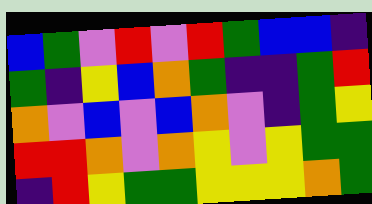[["blue", "green", "violet", "red", "violet", "red", "green", "blue", "blue", "indigo"], ["green", "indigo", "yellow", "blue", "orange", "green", "indigo", "indigo", "green", "red"], ["orange", "violet", "blue", "violet", "blue", "orange", "violet", "indigo", "green", "yellow"], ["red", "red", "orange", "violet", "orange", "yellow", "violet", "yellow", "green", "green"], ["indigo", "red", "yellow", "green", "green", "yellow", "yellow", "yellow", "orange", "green"]]